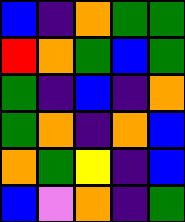[["blue", "indigo", "orange", "green", "green"], ["red", "orange", "green", "blue", "green"], ["green", "indigo", "blue", "indigo", "orange"], ["green", "orange", "indigo", "orange", "blue"], ["orange", "green", "yellow", "indigo", "blue"], ["blue", "violet", "orange", "indigo", "green"]]